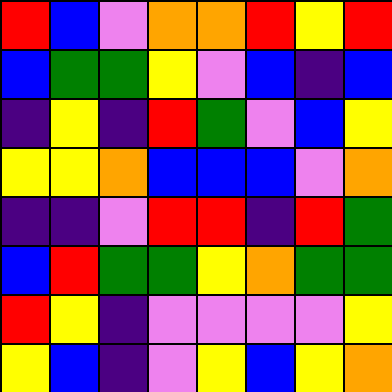[["red", "blue", "violet", "orange", "orange", "red", "yellow", "red"], ["blue", "green", "green", "yellow", "violet", "blue", "indigo", "blue"], ["indigo", "yellow", "indigo", "red", "green", "violet", "blue", "yellow"], ["yellow", "yellow", "orange", "blue", "blue", "blue", "violet", "orange"], ["indigo", "indigo", "violet", "red", "red", "indigo", "red", "green"], ["blue", "red", "green", "green", "yellow", "orange", "green", "green"], ["red", "yellow", "indigo", "violet", "violet", "violet", "violet", "yellow"], ["yellow", "blue", "indigo", "violet", "yellow", "blue", "yellow", "orange"]]